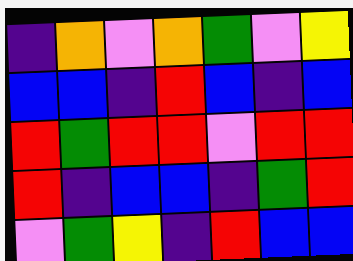[["indigo", "orange", "violet", "orange", "green", "violet", "yellow"], ["blue", "blue", "indigo", "red", "blue", "indigo", "blue"], ["red", "green", "red", "red", "violet", "red", "red"], ["red", "indigo", "blue", "blue", "indigo", "green", "red"], ["violet", "green", "yellow", "indigo", "red", "blue", "blue"]]